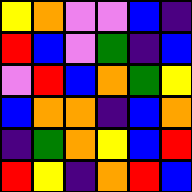[["yellow", "orange", "violet", "violet", "blue", "indigo"], ["red", "blue", "violet", "green", "indigo", "blue"], ["violet", "red", "blue", "orange", "green", "yellow"], ["blue", "orange", "orange", "indigo", "blue", "orange"], ["indigo", "green", "orange", "yellow", "blue", "red"], ["red", "yellow", "indigo", "orange", "red", "blue"]]